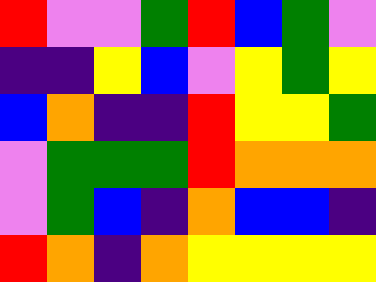[["red", "violet", "violet", "green", "red", "blue", "green", "violet"], ["indigo", "indigo", "yellow", "blue", "violet", "yellow", "green", "yellow"], ["blue", "orange", "indigo", "indigo", "red", "yellow", "yellow", "green"], ["violet", "green", "green", "green", "red", "orange", "orange", "orange"], ["violet", "green", "blue", "indigo", "orange", "blue", "blue", "indigo"], ["red", "orange", "indigo", "orange", "yellow", "yellow", "yellow", "yellow"]]